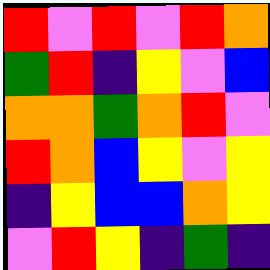[["red", "violet", "red", "violet", "red", "orange"], ["green", "red", "indigo", "yellow", "violet", "blue"], ["orange", "orange", "green", "orange", "red", "violet"], ["red", "orange", "blue", "yellow", "violet", "yellow"], ["indigo", "yellow", "blue", "blue", "orange", "yellow"], ["violet", "red", "yellow", "indigo", "green", "indigo"]]